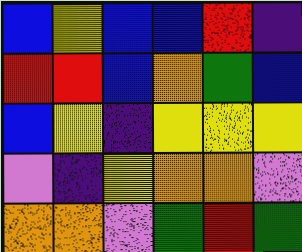[["blue", "yellow", "blue", "blue", "red", "indigo"], ["red", "red", "blue", "orange", "green", "blue"], ["blue", "yellow", "indigo", "yellow", "yellow", "yellow"], ["violet", "indigo", "yellow", "orange", "orange", "violet"], ["orange", "orange", "violet", "green", "red", "green"]]